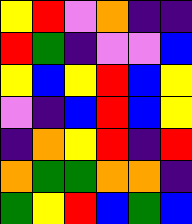[["yellow", "red", "violet", "orange", "indigo", "indigo"], ["red", "green", "indigo", "violet", "violet", "blue"], ["yellow", "blue", "yellow", "red", "blue", "yellow"], ["violet", "indigo", "blue", "red", "blue", "yellow"], ["indigo", "orange", "yellow", "red", "indigo", "red"], ["orange", "green", "green", "orange", "orange", "indigo"], ["green", "yellow", "red", "blue", "green", "blue"]]